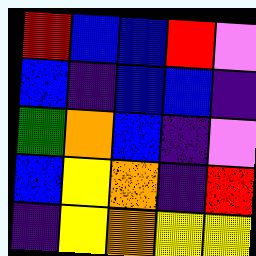[["red", "blue", "blue", "red", "violet"], ["blue", "indigo", "blue", "blue", "indigo"], ["green", "orange", "blue", "indigo", "violet"], ["blue", "yellow", "orange", "indigo", "red"], ["indigo", "yellow", "orange", "yellow", "yellow"]]